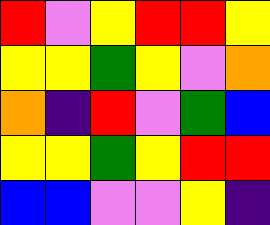[["red", "violet", "yellow", "red", "red", "yellow"], ["yellow", "yellow", "green", "yellow", "violet", "orange"], ["orange", "indigo", "red", "violet", "green", "blue"], ["yellow", "yellow", "green", "yellow", "red", "red"], ["blue", "blue", "violet", "violet", "yellow", "indigo"]]